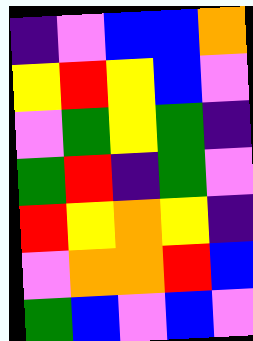[["indigo", "violet", "blue", "blue", "orange"], ["yellow", "red", "yellow", "blue", "violet"], ["violet", "green", "yellow", "green", "indigo"], ["green", "red", "indigo", "green", "violet"], ["red", "yellow", "orange", "yellow", "indigo"], ["violet", "orange", "orange", "red", "blue"], ["green", "blue", "violet", "blue", "violet"]]